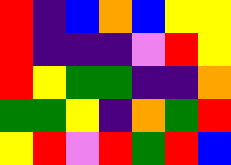[["red", "indigo", "blue", "orange", "blue", "yellow", "yellow"], ["red", "indigo", "indigo", "indigo", "violet", "red", "yellow"], ["red", "yellow", "green", "green", "indigo", "indigo", "orange"], ["green", "green", "yellow", "indigo", "orange", "green", "red"], ["yellow", "red", "violet", "red", "green", "red", "blue"]]